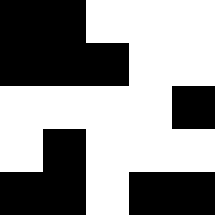[["black", "black", "white", "white", "white"], ["black", "black", "black", "white", "white"], ["white", "white", "white", "white", "black"], ["white", "black", "white", "white", "white"], ["black", "black", "white", "black", "black"]]